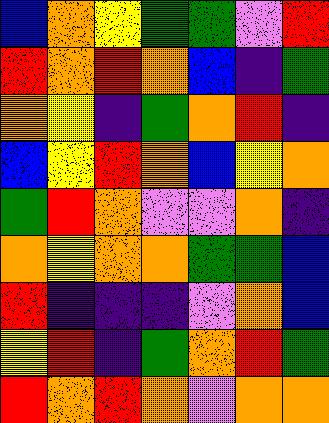[["blue", "orange", "yellow", "green", "green", "violet", "red"], ["red", "orange", "red", "orange", "blue", "indigo", "green"], ["orange", "yellow", "indigo", "green", "orange", "red", "indigo"], ["blue", "yellow", "red", "orange", "blue", "yellow", "orange"], ["green", "red", "orange", "violet", "violet", "orange", "indigo"], ["orange", "yellow", "orange", "orange", "green", "green", "blue"], ["red", "indigo", "indigo", "indigo", "violet", "orange", "blue"], ["yellow", "red", "indigo", "green", "orange", "red", "green"], ["red", "orange", "red", "orange", "violet", "orange", "orange"]]